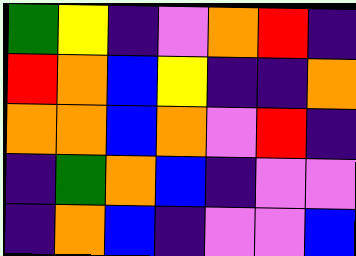[["green", "yellow", "indigo", "violet", "orange", "red", "indigo"], ["red", "orange", "blue", "yellow", "indigo", "indigo", "orange"], ["orange", "orange", "blue", "orange", "violet", "red", "indigo"], ["indigo", "green", "orange", "blue", "indigo", "violet", "violet"], ["indigo", "orange", "blue", "indigo", "violet", "violet", "blue"]]